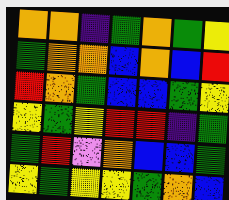[["orange", "orange", "indigo", "green", "orange", "green", "yellow"], ["green", "orange", "orange", "blue", "orange", "blue", "red"], ["red", "orange", "green", "blue", "blue", "green", "yellow"], ["yellow", "green", "yellow", "red", "red", "indigo", "green"], ["green", "red", "violet", "orange", "blue", "blue", "green"], ["yellow", "green", "yellow", "yellow", "green", "orange", "blue"]]